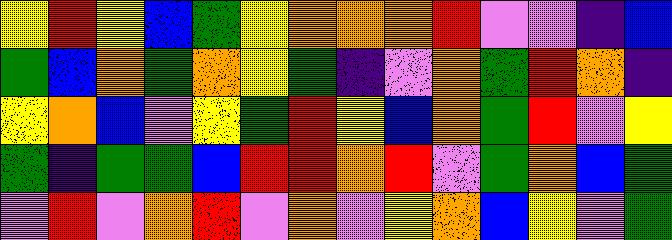[["yellow", "red", "yellow", "blue", "green", "yellow", "orange", "orange", "orange", "red", "violet", "violet", "indigo", "blue"], ["green", "blue", "orange", "green", "orange", "yellow", "green", "indigo", "violet", "orange", "green", "red", "orange", "indigo"], ["yellow", "orange", "blue", "violet", "yellow", "green", "red", "yellow", "blue", "orange", "green", "red", "violet", "yellow"], ["green", "indigo", "green", "green", "blue", "red", "red", "orange", "red", "violet", "green", "orange", "blue", "green"], ["violet", "red", "violet", "orange", "red", "violet", "orange", "violet", "yellow", "orange", "blue", "yellow", "violet", "green"]]